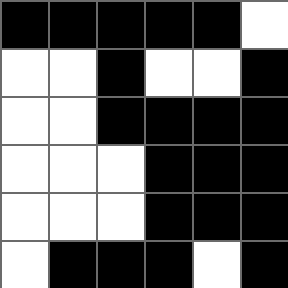[["black", "black", "black", "black", "black", "white"], ["white", "white", "black", "white", "white", "black"], ["white", "white", "black", "black", "black", "black"], ["white", "white", "white", "black", "black", "black"], ["white", "white", "white", "black", "black", "black"], ["white", "black", "black", "black", "white", "black"]]